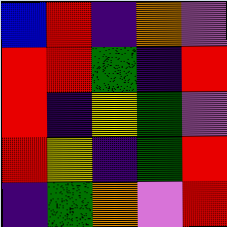[["blue", "red", "indigo", "orange", "violet"], ["red", "red", "green", "indigo", "red"], ["red", "indigo", "yellow", "green", "violet"], ["red", "yellow", "indigo", "green", "red"], ["indigo", "green", "orange", "violet", "red"]]